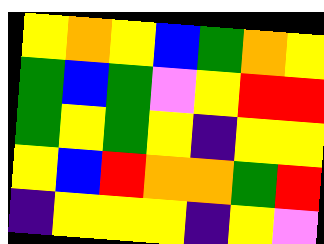[["yellow", "orange", "yellow", "blue", "green", "orange", "yellow"], ["green", "blue", "green", "violet", "yellow", "red", "red"], ["green", "yellow", "green", "yellow", "indigo", "yellow", "yellow"], ["yellow", "blue", "red", "orange", "orange", "green", "red"], ["indigo", "yellow", "yellow", "yellow", "indigo", "yellow", "violet"]]